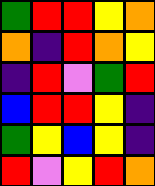[["green", "red", "red", "yellow", "orange"], ["orange", "indigo", "red", "orange", "yellow"], ["indigo", "red", "violet", "green", "red"], ["blue", "red", "red", "yellow", "indigo"], ["green", "yellow", "blue", "yellow", "indigo"], ["red", "violet", "yellow", "red", "orange"]]